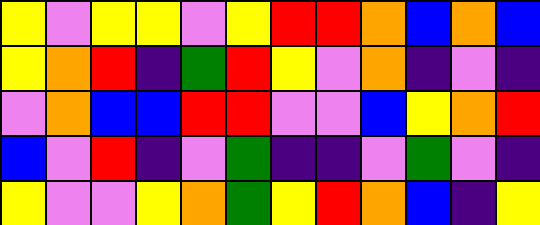[["yellow", "violet", "yellow", "yellow", "violet", "yellow", "red", "red", "orange", "blue", "orange", "blue"], ["yellow", "orange", "red", "indigo", "green", "red", "yellow", "violet", "orange", "indigo", "violet", "indigo"], ["violet", "orange", "blue", "blue", "red", "red", "violet", "violet", "blue", "yellow", "orange", "red"], ["blue", "violet", "red", "indigo", "violet", "green", "indigo", "indigo", "violet", "green", "violet", "indigo"], ["yellow", "violet", "violet", "yellow", "orange", "green", "yellow", "red", "orange", "blue", "indigo", "yellow"]]